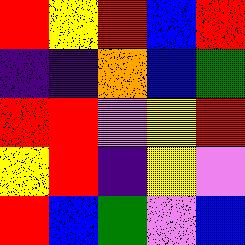[["red", "yellow", "red", "blue", "red"], ["indigo", "indigo", "orange", "blue", "green"], ["red", "red", "violet", "yellow", "red"], ["yellow", "red", "indigo", "yellow", "violet"], ["red", "blue", "green", "violet", "blue"]]